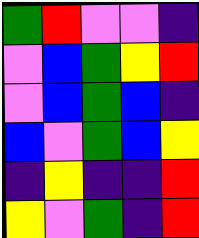[["green", "red", "violet", "violet", "indigo"], ["violet", "blue", "green", "yellow", "red"], ["violet", "blue", "green", "blue", "indigo"], ["blue", "violet", "green", "blue", "yellow"], ["indigo", "yellow", "indigo", "indigo", "red"], ["yellow", "violet", "green", "indigo", "red"]]